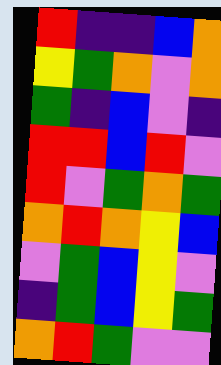[["red", "indigo", "indigo", "blue", "orange"], ["yellow", "green", "orange", "violet", "orange"], ["green", "indigo", "blue", "violet", "indigo"], ["red", "red", "blue", "red", "violet"], ["red", "violet", "green", "orange", "green"], ["orange", "red", "orange", "yellow", "blue"], ["violet", "green", "blue", "yellow", "violet"], ["indigo", "green", "blue", "yellow", "green"], ["orange", "red", "green", "violet", "violet"]]